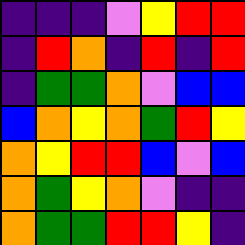[["indigo", "indigo", "indigo", "violet", "yellow", "red", "red"], ["indigo", "red", "orange", "indigo", "red", "indigo", "red"], ["indigo", "green", "green", "orange", "violet", "blue", "blue"], ["blue", "orange", "yellow", "orange", "green", "red", "yellow"], ["orange", "yellow", "red", "red", "blue", "violet", "blue"], ["orange", "green", "yellow", "orange", "violet", "indigo", "indigo"], ["orange", "green", "green", "red", "red", "yellow", "indigo"]]